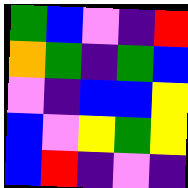[["green", "blue", "violet", "indigo", "red"], ["orange", "green", "indigo", "green", "blue"], ["violet", "indigo", "blue", "blue", "yellow"], ["blue", "violet", "yellow", "green", "yellow"], ["blue", "red", "indigo", "violet", "indigo"]]